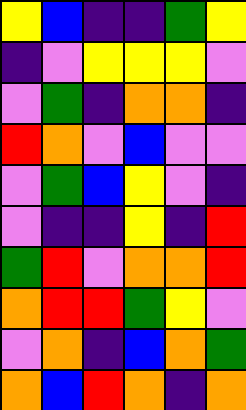[["yellow", "blue", "indigo", "indigo", "green", "yellow"], ["indigo", "violet", "yellow", "yellow", "yellow", "violet"], ["violet", "green", "indigo", "orange", "orange", "indigo"], ["red", "orange", "violet", "blue", "violet", "violet"], ["violet", "green", "blue", "yellow", "violet", "indigo"], ["violet", "indigo", "indigo", "yellow", "indigo", "red"], ["green", "red", "violet", "orange", "orange", "red"], ["orange", "red", "red", "green", "yellow", "violet"], ["violet", "orange", "indigo", "blue", "orange", "green"], ["orange", "blue", "red", "orange", "indigo", "orange"]]